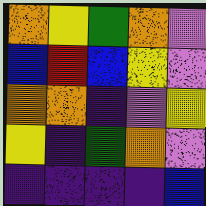[["orange", "yellow", "green", "orange", "violet"], ["blue", "red", "blue", "yellow", "violet"], ["orange", "orange", "indigo", "violet", "yellow"], ["yellow", "indigo", "green", "orange", "violet"], ["indigo", "indigo", "indigo", "indigo", "blue"]]